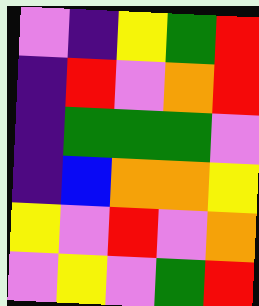[["violet", "indigo", "yellow", "green", "red"], ["indigo", "red", "violet", "orange", "red"], ["indigo", "green", "green", "green", "violet"], ["indigo", "blue", "orange", "orange", "yellow"], ["yellow", "violet", "red", "violet", "orange"], ["violet", "yellow", "violet", "green", "red"]]